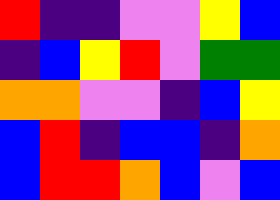[["red", "indigo", "indigo", "violet", "violet", "yellow", "blue"], ["indigo", "blue", "yellow", "red", "violet", "green", "green"], ["orange", "orange", "violet", "violet", "indigo", "blue", "yellow"], ["blue", "red", "indigo", "blue", "blue", "indigo", "orange"], ["blue", "red", "red", "orange", "blue", "violet", "blue"]]